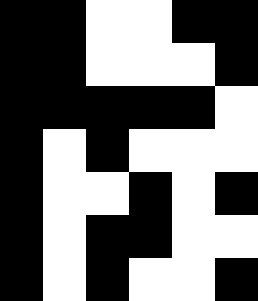[["black", "black", "white", "white", "black", "black"], ["black", "black", "white", "white", "white", "black"], ["black", "black", "black", "black", "black", "white"], ["black", "white", "black", "white", "white", "white"], ["black", "white", "white", "black", "white", "black"], ["black", "white", "black", "black", "white", "white"], ["black", "white", "black", "white", "white", "black"]]